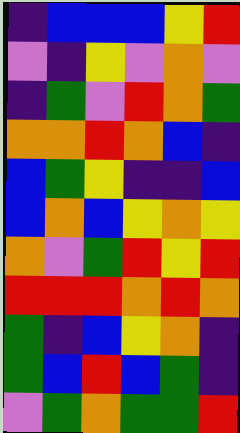[["indigo", "blue", "blue", "blue", "yellow", "red"], ["violet", "indigo", "yellow", "violet", "orange", "violet"], ["indigo", "green", "violet", "red", "orange", "green"], ["orange", "orange", "red", "orange", "blue", "indigo"], ["blue", "green", "yellow", "indigo", "indigo", "blue"], ["blue", "orange", "blue", "yellow", "orange", "yellow"], ["orange", "violet", "green", "red", "yellow", "red"], ["red", "red", "red", "orange", "red", "orange"], ["green", "indigo", "blue", "yellow", "orange", "indigo"], ["green", "blue", "red", "blue", "green", "indigo"], ["violet", "green", "orange", "green", "green", "red"]]